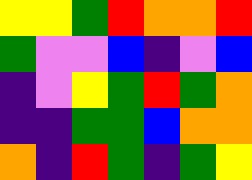[["yellow", "yellow", "green", "red", "orange", "orange", "red"], ["green", "violet", "violet", "blue", "indigo", "violet", "blue"], ["indigo", "violet", "yellow", "green", "red", "green", "orange"], ["indigo", "indigo", "green", "green", "blue", "orange", "orange"], ["orange", "indigo", "red", "green", "indigo", "green", "yellow"]]